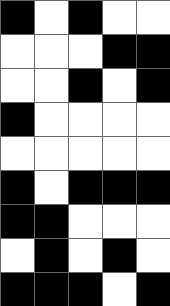[["black", "white", "black", "white", "white"], ["white", "white", "white", "black", "black"], ["white", "white", "black", "white", "black"], ["black", "white", "white", "white", "white"], ["white", "white", "white", "white", "white"], ["black", "white", "black", "black", "black"], ["black", "black", "white", "white", "white"], ["white", "black", "white", "black", "white"], ["black", "black", "black", "white", "black"]]